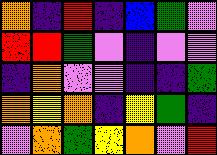[["orange", "indigo", "red", "indigo", "blue", "green", "violet"], ["red", "red", "green", "violet", "indigo", "violet", "violet"], ["indigo", "orange", "violet", "violet", "indigo", "indigo", "green"], ["orange", "yellow", "orange", "indigo", "yellow", "green", "indigo"], ["violet", "orange", "green", "yellow", "orange", "violet", "red"]]